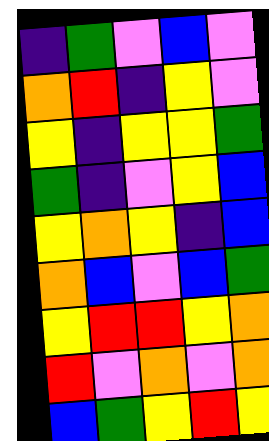[["indigo", "green", "violet", "blue", "violet"], ["orange", "red", "indigo", "yellow", "violet"], ["yellow", "indigo", "yellow", "yellow", "green"], ["green", "indigo", "violet", "yellow", "blue"], ["yellow", "orange", "yellow", "indigo", "blue"], ["orange", "blue", "violet", "blue", "green"], ["yellow", "red", "red", "yellow", "orange"], ["red", "violet", "orange", "violet", "orange"], ["blue", "green", "yellow", "red", "yellow"]]